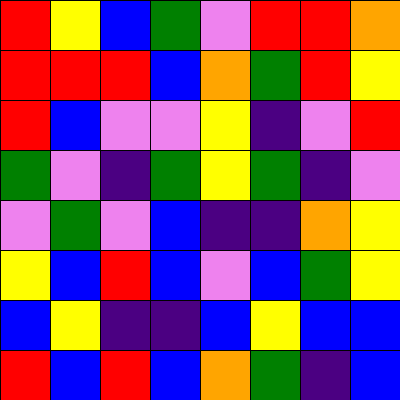[["red", "yellow", "blue", "green", "violet", "red", "red", "orange"], ["red", "red", "red", "blue", "orange", "green", "red", "yellow"], ["red", "blue", "violet", "violet", "yellow", "indigo", "violet", "red"], ["green", "violet", "indigo", "green", "yellow", "green", "indigo", "violet"], ["violet", "green", "violet", "blue", "indigo", "indigo", "orange", "yellow"], ["yellow", "blue", "red", "blue", "violet", "blue", "green", "yellow"], ["blue", "yellow", "indigo", "indigo", "blue", "yellow", "blue", "blue"], ["red", "blue", "red", "blue", "orange", "green", "indigo", "blue"]]